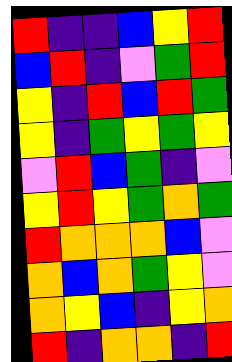[["red", "indigo", "indigo", "blue", "yellow", "red"], ["blue", "red", "indigo", "violet", "green", "red"], ["yellow", "indigo", "red", "blue", "red", "green"], ["yellow", "indigo", "green", "yellow", "green", "yellow"], ["violet", "red", "blue", "green", "indigo", "violet"], ["yellow", "red", "yellow", "green", "orange", "green"], ["red", "orange", "orange", "orange", "blue", "violet"], ["orange", "blue", "orange", "green", "yellow", "violet"], ["orange", "yellow", "blue", "indigo", "yellow", "orange"], ["red", "indigo", "orange", "orange", "indigo", "red"]]